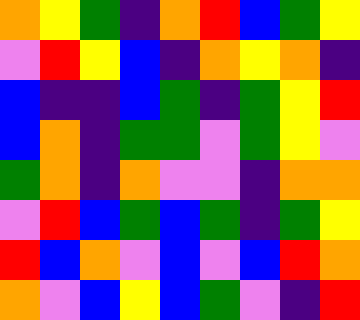[["orange", "yellow", "green", "indigo", "orange", "red", "blue", "green", "yellow"], ["violet", "red", "yellow", "blue", "indigo", "orange", "yellow", "orange", "indigo"], ["blue", "indigo", "indigo", "blue", "green", "indigo", "green", "yellow", "red"], ["blue", "orange", "indigo", "green", "green", "violet", "green", "yellow", "violet"], ["green", "orange", "indigo", "orange", "violet", "violet", "indigo", "orange", "orange"], ["violet", "red", "blue", "green", "blue", "green", "indigo", "green", "yellow"], ["red", "blue", "orange", "violet", "blue", "violet", "blue", "red", "orange"], ["orange", "violet", "blue", "yellow", "blue", "green", "violet", "indigo", "red"]]